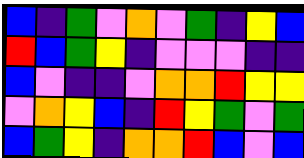[["blue", "indigo", "green", "violet", "orange", "violet", "green", "indigo", "yellow", "blue"], ["red", "blue", "green", "yellow", "indigo", "violet", "violet", "violet", "indigo", "indigo"], ["blue", "violet", "indigo", "indigo", "violet", "orange", "orange", "red", "yellow", "yellow"], ["violet", "orange", "yellow", "blue", "indigo", "red", "yellow", "green", "violet", "green"], ["blue", "green", "yellow", "indigo", "orange", "orange", "red", "blue", "violet", "blue"]]